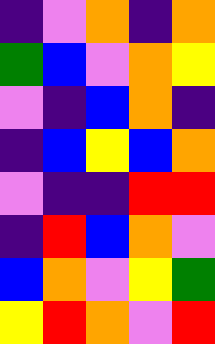[["indigo", "violet", "orange", "indigo", "orange"], ["green", "blue", "violet", "orange", "yellow"], ["violet", "indigo", "blue", "orange", "indigo"], ["indigo", "blue", "yellow", "blue", "orange"], ["violet", "indigo", "indigo", "red", "red"], ["indigo", "red", "blue", "orange", "violet"], ["blue", "orange", "violet", "yellow", "green"], ["yellow", "red", "orange", "violet", "red"]]